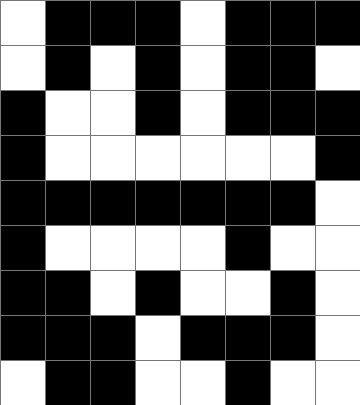[["white", "black", "black", "black", "white", "black", "black", "black"], ["white", "black", "white", "black", "white", "black", "black", "white"], ["black", "white", "white", "black", "white", "black", "black", "black"], ["black", "white", "white", "white", "white", "white", "white", "black"], ["black", "black", "black", "black", "black", "black", "black", "white"], ["black", "white", "white", "white", "white", "black", "white", "white"], ["black", "black", "white", "black", "white", "white", "black", "white"], ["black", "black", "black", "white", "black", "black", "black", "white"], ["white", "black", "black", "white", "white", "black", "white", "white"]]